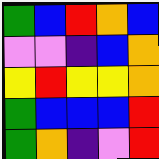[["green", "blue", "red", "orange", "blue"], ["violet", "violet", "indigo", "blue", "orange"], ["yellow", "red", "yellow", "yellow", "orange"], ["green", "blue", "blue", "blue", "red"], ["green", "orange", "indigo", "violet", "red"]]